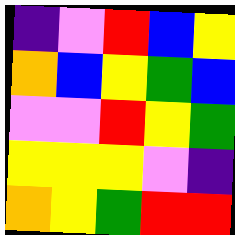[["indigo", "violet", "red", "blue", "yellow"], ["orange", "blue", "yellow", "green", "blue"], ["violet", "violet", "red", "yellow", "green"], ["yellow", "yellow", "yellow", "violet", "indigo"], ["orange", "yellow", "green", "red", "red"]]